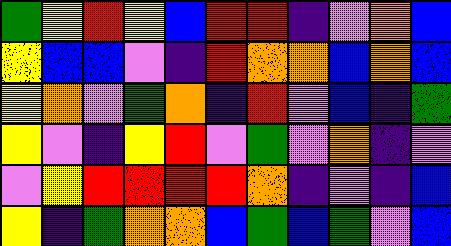[["green", "yellow", "red", "yellow", "blue", "red", "red", "indigo", "violet", "orange", "blue"], ["yellow", "blue", "blue", "violet", "indigo", "red", "orange", "orange", "blue", "orange", "blue"], ["yellow", "orange", "violet", "green", "orange", "indigo", "red", "violet", "blue", "indigo", "green"], ["yellow", "violet", "indigo", "yellow", "red", "violet", "green", "violet", "orange", "indigo", "violet"], ["violet", "yellow", "red", "red", "red", "red", "orange", "indigo", "violet", "indigo", "blue"], ["yellow", "indigo", "green", "orange", "orange", "blue", "green", "blue", "green", "violet", "blue"]]